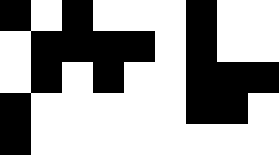[["black", "white", "black", "white", "white", "white", "black", "white", "white"], ["white", "black", "black", "black", "black", "white", "black", "white", "white"], ["white", "black", "white", "black", "white", "white", "black", "black", "black"], ["black", "white", "white", "white", "white", "white", "black", "black", "white"], ["black", "white", "white", "white", "white", "white", "white", "white", "white"]]